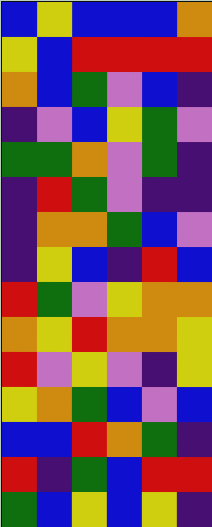[["blue", "yellow", "blue", "blue", "blue", "orange"], ["yellow", "blue", "red", "red", "red", "red"], ["orange", "blue", "green", "violet", "blue", "indigo"], ["indigo", "violet", "blue", "yellow", "green", "violet"], ["green", "green", "orange", "violet", "green", "indigo"], ["indigo", "red", "green", "violet", "indigo", "indigo"], ["indigo", "orange", "orange", "green", "blue", "violet"], ["indigo", "yellow", "blue", "indigo", "red", "blue"], ["red", "green", "violet", "yellow", "orange", "orange"], ["orange", "yellow", "red", "orange", "orange", "yellow"], ["red", "violet", "yellow", "violet", "indigo", "yellow"], ["yellow", "orange", "green", "blue", "violet", "blue"], ["blue", "blue", "red", "orange", "green", "indigo"], ["red", "indigo", "green", "blue", "red", "red"], ["green", "blue", "yellow", "blue", "yellow", "indigo"]]